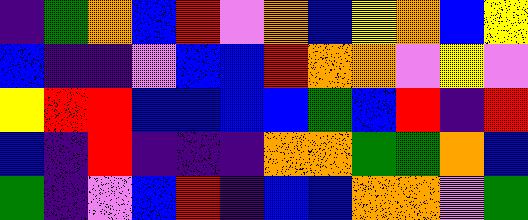[["indigo", "green", "orange", "blue", "red", "violet", "orange", "blue", "yellow", "orange", "blue", "yellow"], ["blue", "indigo", "indigo", "violet", "blue", "blue", "red", "orange", "orange", "violet", "yellow", "violet"], ["yellow", "red", "red", "blue", "blue", "blue", "blue", "green", "blue", "red", "indigo", "red"], ["blue", "indigo", "red", "indigo", "indigo", "indigo", "orange", "orange", "green", "green", "orange", "blue"], ["green", "indigo", "violet", "blue", "red", "indigo", "blue", "blue", "orange", "orange", "violet", "green"]]